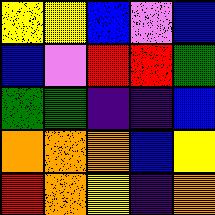[["yellow", "yellow", "blue", "violet", "blue"], ["blue", "violet", "red", "red", "green"], ["green", "green", "indigo", "indigo", "blue"], ["orange", "orange", "orange", "blue", "yellow"], ["red", "orange", "yellow", "indigo", "orange"]]